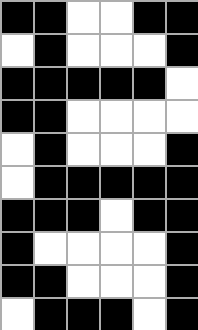[["black", "black", "white", "white", "black", "black"], ["white", "black", "white", "white", "white", "black"], ["black", "black", "black", "black", "black", "white"], ["black", "black", "white", "white", "white", "white"], ["white", "black", "white", "white", "white", "black"], ["white", "black", "black", "black", "black", "black"], ["black", "black", "black", "white", "black", "black"], ["black", "white", "white", "white", "white", "black"], ["black", "black", "white", "white", "white", "black"], ["white", "black", "black", "black", "white", "black"]]